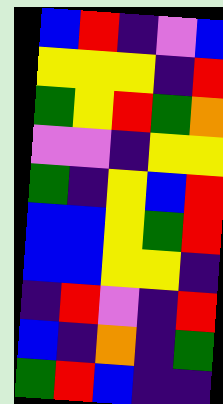[["blue", "red", "indigo", "violet", "blue"], ["yellow", "yellow", "yellow", "indigo", "red"], ["green", "yellow", "red", "green", "orange"], ["violet", "violet", "indigo", "yellow", "yellow"], ["green", "indigo", "yellow", "blue", "red"], ["blue", "blue", "yellow", "green", "red"], ["blue", "blue", "yellow", "yellow", "indigo"], ["indigo", "red", "violet", "indigo", "red"], ["blue", "indigo", "orange", "indigo", "green"], ["green", "red", "blue", "indigo", "indigo"]]